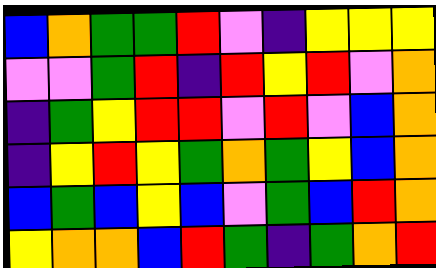[["blue", "orange", "green", "green", "red", "violet", "indigo", "yellow", "yellow", "yellow"], ["violet", "violet", "green", "red", "indigo", "red", "yellow", "red", "violet", "orange"], ["indigo", "green", "yellow", "red", "red", "violet", "red", "violet", "blue", "orange"], ["indigo", "yellow", "red", "yellow", "green", "orange", "green", "yellow", "blue", "orange"], ["blue", "green", "blue", "yellow", "blue", "violet", "green", "blue", "red", "orange"], ["yellow", "orange", "orange", "blue", "red", "green", "indigo", "green", "orange", "red"]]